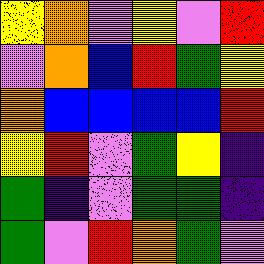[["yellow", "orange", "violet", "yellow", "violet", "red"], ["violet", "orange", "blue", "red", "green", "yellow"], ["orange", "blue", "blue", "blue", "blue", "red"], ["yellow", "red", "violet", "green", "yellow", "indigo"], ["green", "indigo", "violet", "green", "green", "indigo"], ["green", "violet", "red", "orange", "green", "violet"]]